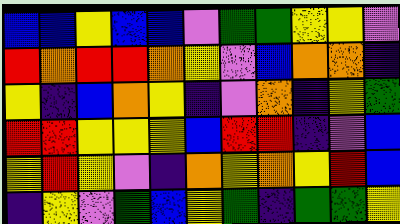[["blue", "blue", "yellow", "blue", "blue", "violet", "green", "green", "yellow", "yellow", "violet"], ["red", "orange", "red", "red", "orange", "yellow", "violet", "blue", "orange", "orange", "indigo"], ["yellow", "indigo", "blue", "orange", "yellow", "indigo", "violet", "orange", "indigo", "yellow", "green"], ["red", "red", "yellow", "yellow", "yellow", "blue", "red", "red", "indigo", "violet", "blue"], ["yellow", "red", "yellow", "violet", "indigo", "orange", "yellow", "orange", "yellow", "red", "blue"], ["indigo", "yellow", "violet", "green", "blue", "yellow", "green", "indigo", "green", "green", "yellow"]]